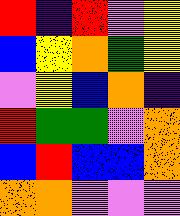[["red", "indigo", "red", "violet", "yellow"], ["blue", "yellow", "orange", "green", "yellow"], ["violet", "yellow", "blue", "orange", "indigo"], ["red", "green", "green", "violet", "orange"], ["blue", "red", "blue", "blue", "orange"], ["orange", "orange", "violet", "violet", "violet"]]